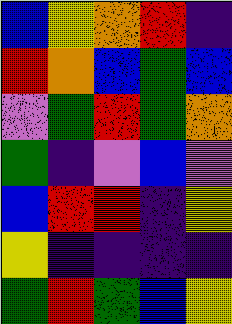[["blue", "yellow", "orange", "red", "indigo"], ["red", "orange", "blue", "green", "blue"], ["violet", "green", "red", "green", "orange"], ["green", "indigo", "violet", "blue", "violet"], ["blue", "red", "red", "indigo", "yellow"], ["yellow", "indigo", "indigo", "indigo", "indigo"], ["green", "red", "green", "blue", "yellow"]]